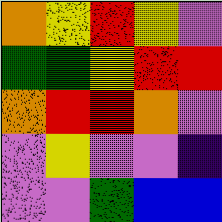[["orange", "yellow", "red", "yellow", "violet"], ["green", "green", "yellow", "red", "red"], ["orange", "red", "red", "orange", "violet"], ["violet", "yellow", "violet", "violet", "indigo"], ["violet", "violet", "green", "blue", "blue"]]